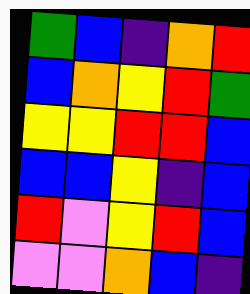[["green", "blue", "indigo", "orange", "red"], ["blue", "orange", "yellow", "red", "green"], ["yellow", "yellow", "red", "red", "blue"], ["blue", "blue", "yellow", "indigo", "blue"], ["red", "violet", "yellow", "red", "blue"], ["violet", "violet", "orange", "blue", "indigo"]]